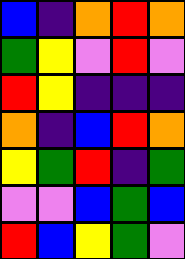[["blue", "indigo", "orange", "red", "orange"], ["green", "yellow", "violet", "red", "violet"], ["red", "yellow", "indigo", "indigo", "indigo"], ["orange", "indigo", "blue", "red", "orange"], ["yellow", "green", "red", "indigo", "green"], ["violet", "violet", "blue", "green", "blue"], ["red", "blue", "yellow", "green", "violet"]]